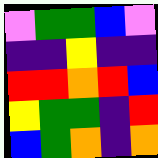[["violet", "green", "green", "blue", "violet"], ["indigo", "indigo", "yellow", "indigo", "indigo"], ["red", "red", "orange", "red", "blue"], ["yellow", "green", "green", "indigo", "red"], ["blue", "green", "orange", "indigo", "orange"]]